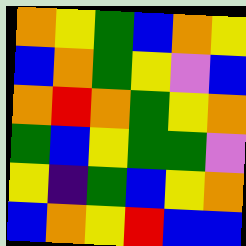[["orange", "yellow", "green", "blue", "orange", "yellow"], ["blue", "orange", "green", "yellow", "violet", "blue"], ["orange", "red", "orange", "green", "yellow", "orange"], ["green", "blue", "yellow", "green", "green", "violet"], ["yellow", "indigo", "green", "blue", "yellow", "orange"], ["blue", "orange", "yellow", "red", "blue", "blue"]]